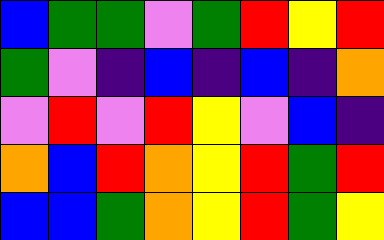[["blue", "green", "green", "violet", "green", "red", "yellow", "red"], ["green", "violet", "indigo", "blue", "indigo", "blue", "indigo", "orange"], ["violet", "red", "violet", "red", "yellow", "violet", "blue", "indigo"], ["orange", "blue", "red", "orange", "yellow", "red", "green", "red"], ["blue", "blue", "green", "orange", "yellow", "red", "green", "yellow"]]